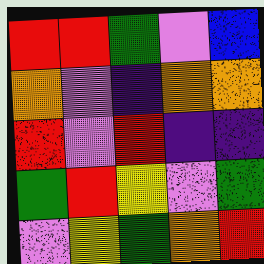[["red", "red", "green", "violet", "blue"], ["orange", "violet", "indigo", "orange", "orange"], ["red", "violet", "red", "indigo", "indigo"], ["green", "red", "yellow", "violet", "green"], ["violet", "yellow", "green", "orange", "red"]]